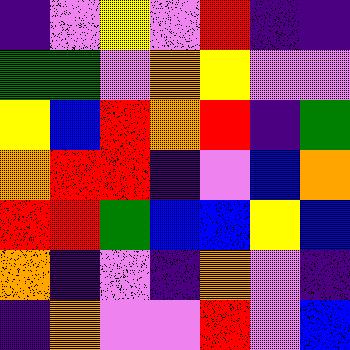[["indigo", "violet", "yellow", "violet", "red", "indigo", "indigo"], ["green", "green", "violet", "orange", "yellow", "violet", "violet"], ["yellow", "blue", "red", "orange", "red", "indigo", "green"], ["orange", "red", "red", "indigo", "violet", "blue", "orange"], ["red", "red", "green", "blue", "blue", "yellow", "blue"], ["orange", "indigo", "violet", "indigo", "orange", "violet", "indigo"], ["indigo", "orange", "violet", "violet", "red", "violet", "blue"]]